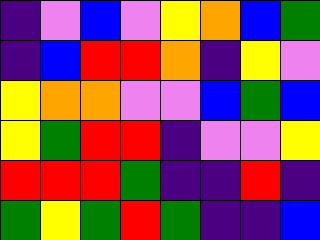[["indigo", "violet", "blue", "violet", "yellow", "orange", "blue", "green"], ["indigo", "blue", "red", "red", "orange", "indigo", "yellow", "violet"], ["yellow", "orange", "orange", "violet", "violet", "blue", "green", "blue"], ["yellow", "green", "red", "red", "indigo", "violet", "violet", "yellow"], ["red", "red", "red", "green", "indigo", "indigo", "red", "indigo"], ["green", "yellow", "green", "red", "green", "indigo", "indigo", "blue"]]